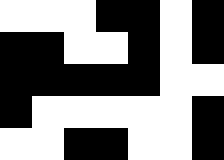[["white", "white", "white", "black", "black", "white", "black"], ["black", "black", "white", "white", "black", "white", "black"], ["black", "black", "black", "black", "black", "white", "white"], ["black", "white", "white", "white", "white", "white", "black"], ["white", "white", "black", "black", "white", "white", "black"]]